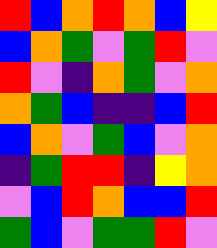[["red", "blue", "orange", "red", "orange", "blue", "yellow"], ["blue", "orange", "green", "violet", "green", "red", "violet"], ["red", "violet", "indigo", "orange", "green", "violet", "orange"], ["orange", "green", "blue", "indigo", "indigo", "blue", "red"], ["blue", "orange", "violet", "green", "blue", "violet", "orange"], ["indigo", "green", "red", "red", "indigo", "yellow", "orange"], ["violet", "blue", "red", "orange", "blue", "blue", "red"], ["green", "blue", "violet", "green", "green", "red", "violet"]]